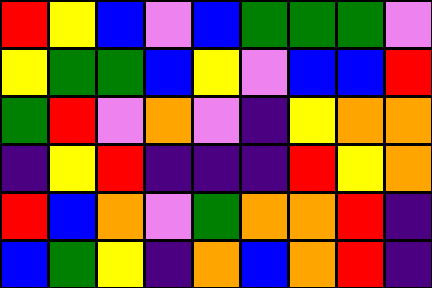[["red", "yellow", "blue", "violet", "blue", "green", "green", "green", "violet"], ["yellow", "green", "green", "blue", "yellow", "violet", "blue", "blue", "red"], ["green", "red", "violet", "orange", "violet", "indigo", "yellow", "orange", "orange"], ["indigo", "yellow", "red", "indigo", "indigo", "indigo", "red", "yellow", "orange"], ["red", "blue", "orange", "violet", "green", "orange", "orange", "red", "indigo"], ["blue", "green", "yellow", "indigo", "orange", "blue", "orange", "red", "indigo"]]